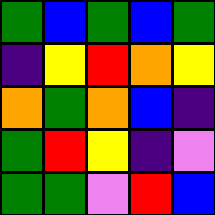[["green", "blue", "green", "blue", "green"], ["indigo", "yellow", "red", "orange", "yellow"], ["orange", "green", "orange", "blue", "indigo"], ["green", "red", "yellow", "indigo", "violet"], ["green", "green", "violet", "red", "blue"]]